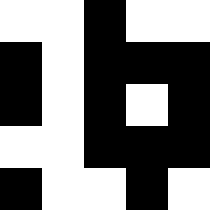[["white", "white", "black", "white", "white"], ["black", "white", "black", "black", "black"], ["black", "white", "black", "white", "black"], ["white", "white", "black", "black", "black"], ["black", "white", "white", "black", "white"]]